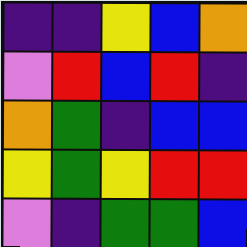[["indigo", "indigo", "yellow", "blue", "orange"], ["violet", "red", "blue", "red", "indigo"], ["orange", "green", "indigo", "blue", "blue"], ["yellow", "green", "yellow", "red", "red"], ["violet", "indigo", "green", "green", "blue"]]